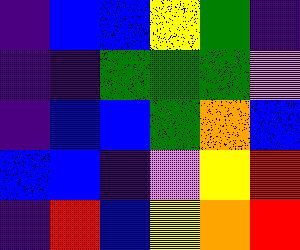[["indigo", "blue", "blue", "yellow", "green", "indigo"], ["indigo", "indigo", "green", "green", "green", "violet"], ["indigo", "blue", "blue", "green", "orange", "blue"], ["blue", "blue", "indigo", "violet", "yellow", "red"], ["indigo", "red", "blue", "yellow", "orange", "red"]]